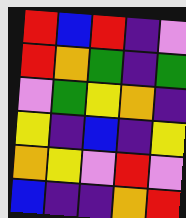[["red", "blue", "red", "indigo", "violet"], ["red", "orange", "green", "indigo", "green"], ["violet", "green", "yellow", "orange", "indigo"], ["yellow", "indigo", "blue", "indigo", "yellow"], ["orange", "yellow", "violet", "red", "violet"], ["blue", "indigo", "indigo", "orange", "red"]]